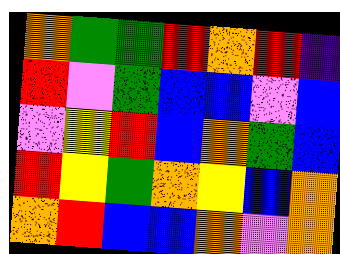[["orange", "green", "green", "red", "orange", "red", "indigo"], ["red", "violet", "green", "blue", "blue", "violet", "blue"], ["violet", "yellow", "red", "blue", "orange", "green", "blue"], ["red", "yellow", "green", "orange", "yellow", "blue", "orange"], ["orange", "red", "blue", "blue", "orange", "violet", "orange"]]